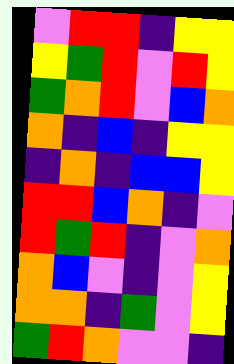[["violet", "red", "red", "indigo", "yellow", "yellow"], ["yellow", "green", "red", "violet", "red", "yellow"], ["green", "orange", "red", "violet", "blue", "orange"], ["orange", "indigo", "blue", "indigo", "yellow", "yellow"], ["indigo", "orange", "indigo", "blue", "blue", "yellow"], ["red", "red", "blue", "orange", "indigo", "violet"], ["red", "green", "red", "indigo", "violet", "orange"], ["orange", "blue", "violet", "indigo", "violet", "yellow"], ["orange", "orange", "indigo", "green", "violet", "yellow"], ["green", "red", "orange", "violet", "violet", "indigo"]]